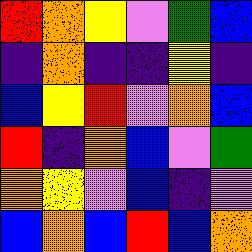[["red", "orange", "yellow", "violet", "green", "blue"], ["indigo", "orange", "indigo", "indigo", "yellow", "indigo"], ["blue", "yellow", "red", "violet", "orange", "blue"], ["red", "indigo", "orange", "blue", "violet", "green"], ["orange", "yellow", "violet", "blue", "indigo", "violet"], ["blue", "orange", "blue", "red", "blue", "orange"]]